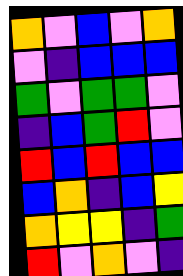[["orange", "violet", "blue", "violet", "orange"], ["violet", "indigo", "blue", "blue", "blue"], ["green", "violet", "green", "green", "violet"], ["indigo", "blue", "green", "red", "violet"], ["red", "blue", "red", "blue", "blue"], ["blue", "orange", "indigo", "blue", "yellow"], ["orange", "yellow", "yellow", "indigo", "green"], ["red", "violet", "orange", "violet", "indigo"]]